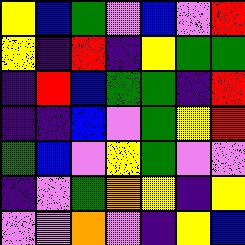[["yellow", "blue", "green", "violet", "blue", "violet", "red"], ["yellow", "indigo", "red", "indigo", "yellow", "green", "green"], ["indigo", "red", "blue", "green", "green", "indigo", "red"], ["indigo", "indigo", "blue", "violet", "green", "yellow", "red"], ["green", "blue", "violet", "yellow", "green", "violet", "violet"], ["indigo", "violet", "green", "orange", "yellow", "indigo", "yellow"], ["violet", "violet", "orange", "violet", "indigo", "yellow", "blue"]]